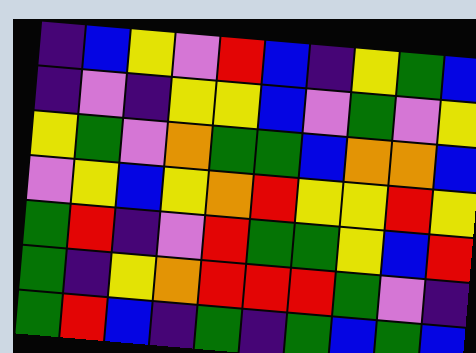[["indigo", "blue", "yellow", "violet", "red", "blue", "indigo", "yellow", "green", "blue"], ["indigo", "violet", "indigo", "yellow", "yellow", "blue", "violet", "green", "violet", "yellow"], ["yellow", "green", "violet", "orange", "green", "green", "blue", "orange", "orange", "blue"], ["violet", "yellow", "blue", "yellow", "orange", "red", "yellow", "yellow", "red", "yellow"], ["green", "red", "indigo", "violet", "red", "green", "green", "yellow", "blue", "red"], ["green", "indigo", "yellow", "orange", "red", "red", "red", "green", "violet", "indigo"], ["green", "red", "blue", "indigo", "green", "indigo", "green", "blue", "green", "blue"]]